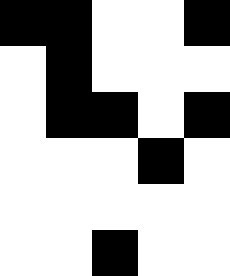[["black", "black", "white", "white", "black"], ["white", "black", "white", "white", "white"], ["white", "black", "black", "white", "black"], ["white", "white", "white", "black", "white"], ["white", "white", "white", "white", "white"], ["white", "white", "black", "white", "white"]]